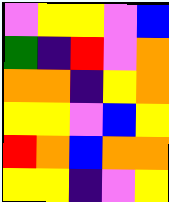[["violet", "yellow", "yellow", "violet", "blue"], ["green", "indigo", "red", "violet", "orange"], ["orange", "orange", "indigo", "yellow", "orange"], ["yellow", "yellow", "violet", "blue", "yellow"], ["red", "orange", "blue", "orange", "orange"], ["yellow", "yellow", "indigo", "violet", "yellow"]]